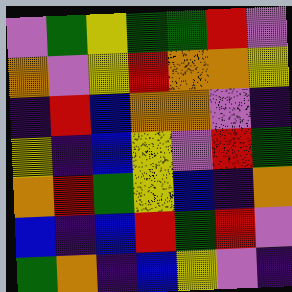[["violet", "green", "yellow", "green", "green", "red", "violet"], ["orange", "violet", "yellow", "red", "orange", "orange", "yellow"], ["indigo", "red", "blue", "orange", "orange", "violet", "indigo"], ["yellow", "indigo", "blue", "yellow", "violet", "red", "green"], ["orange", "red", "green", "yellow", "blue", "indigo", "orange"], ["blue", "indigo", "blue", "red", "green", "red", "violet"], ["green", "orange", "indigo", "blue", "yellow", "violet", "indigo"]]